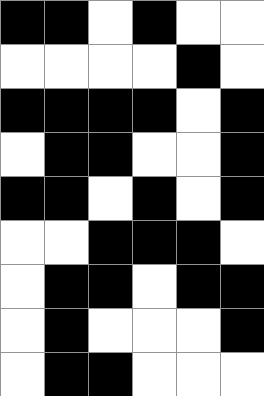[["black", "black", "white", "black", "white", "white"], ["white", "white", "white", "white", "black", "white"], ["black", "black", "black", "black", "white", "black"], ["white", "black", "black", "white", "white", "black"], ["black", "black", "white", "black", "white", "black"], ["white", "white", "black", "black", "black", "white"], ["white", "black", "black", "white", "black", "black"], ["white", "black", "white", "white", "white", "black"], ["white", "black", "black", "white", "white", "white"]]